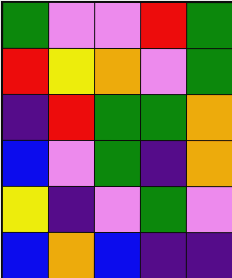[["green", "violet", "violet", "red", "green"], ["red", "yellow", "orange", "violet", "green"], ["indigo", "red", "green", "green", "orange"], ["blue", "violet", "green", "indigo", "orange"], ["yellow", "indigo", "violet", "green", "violet"], ["blue", "orange", "blue", "indigo", "indigo"]]